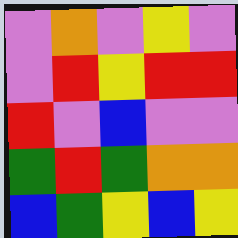[["violet", "orange", "violet", "yellow", "violet"], ["violet", "red", "yellow", "red", "red"], ["red", "violet", "blue", "violet", "violet"], ["green", "red", "green", "orange", "orange"], ["blue", "green", "yellow", "blue", "yellow"]]